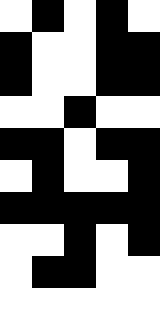[["white", "black", "white", "black", "white"], ["black", "white", "white", "black", "black"], ["black", "white", "white", "black", "black"], ["white", "white", "black", "white", "white"], ["black", "black", "white", "black", "black"], ["white", "black", "white", "white", "black"], ["black", "black", "black", "black", "black"], ["white", "white", "black", "white", "black"], ["white", "black", "black", "white", "white"], ["white", "white", "white", "white", "white"]]